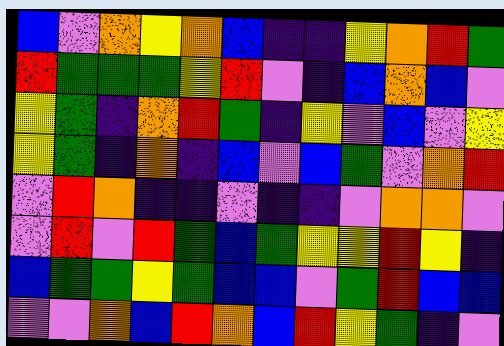[["blue", "violet", "orange", "yellow", "orange", "blue", "indigo", "indigo", "yellow", "orange", "red", "green"], ["red", "green", "green", "green", "yellow", "red", "violet", "indigo", "blue", "orange", "blue", "violet"], ["yellow", "green", "indigo", "orange", "red", "green", "indigo", "yellow", "violet", "blue", "violet", "yellow"], ["yellow", "green", "indigo", "orange", "indigo", "blue", "violet", "blue", "green", "violet", "orange", "red"], ["violet", "red", "orange", "indigo", "indigo", "violet", "indigo", "indigo", "violet", "orange", "orange", "violet"], ["violet", "red", "violet", "red", "green", "blue", "green", "yellow", "yellow", "red", "yellow", "indigo"], ["blue", "green", "green", "yellow", "green", "blue", "blue", "violet", "green", "red", "blue", "blue"], ["violet", "violet", "orange", "blue", "red", "orange", "blue", "red", "yellow", "green", "indigo", "violet"]]